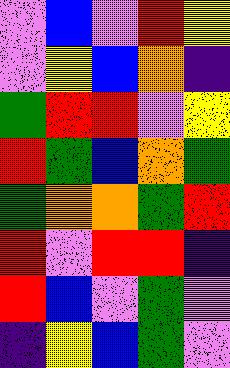[["violet", "blue", "violet", "red", "yellow"], ["violet", "yellow", "blue", "orange", "indigo"], ["green", "red", "red", "violet", "yellow"], ["red", "green", "blue", "orange", "green"], ["green", "orange", "orange", "green", "red"], ["red", "violet", "red", "red", "indigo"], ["red", "blue", "violet", "green", "violet"], ["indigo", "yellow", "blue", "green", "violet"]]